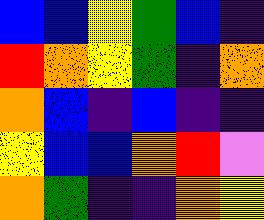[["blue", "blue", "yellow", "green", "blue", "indigo"], ["red", "orange", "yellow", "green", "indigo", "orange"], ["orange", "blue", "indigo", "blue", "indigo", "indigo"], ["yellow", "blue", "blue", "orange", "red", "violet"], ["orange", "green", "indigo", "indigo", "orange", "yellow"]]